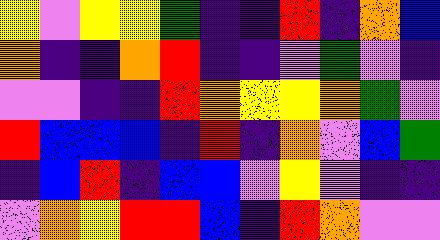[["yellow", "violet", "yellow", "yellow", "green", "indigo", "indigo", "red", "indigo", "orange", "blue"], ["orange", "indigo", "indigo", "orange", "red", "indigo", "indigo", "violet", "green", "violet", "indigo"], ["violet", "violet", "indigo", "indigo", "red", "orange", "yellow", "yellow", "orange", "green", "violet"], ["red", "blue", "blue", "blue", "indigo", "red", "indigo", "orange", "violet", "blue", "green"], ["indigo", "blue", "red", "indigo", "blue", "blue", "violet", "yellow", "violet", "indigo", "indigo"], ["violet", "orange", "yellow", "red", "red", "blue", "indigo", "red", "orange", "violet", "violet"]]